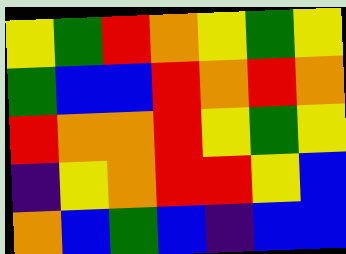[["yellow", "green", "red", "orange", "yellow", "green", "yellow"], ["green", "blue", "blue", "red", "orange", "red", "orange"], ["red", "orange", "orange", "red", "yellow", "green", "yellow"], ["indigo", "yellow", "orange", "red", "red", "yellow", "blue"], ["orange", "blue", "green", "blue", "indigo", "blue", "blue"]]